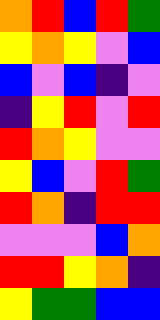[["orange", "red", "blue", "red", "green"], ["yellow", "orange", "yellow", "violet", "blue"], ["blue", "violet", "blue", "indigo", "violet"], ["indigo", "yellow", "red", "violet", "red"], ["red", "orange", "yellow", "violet", "violet"], ["yellow", "blue", "violet", "red", "green"], ["red", "orange", "indigo", "red", "red"], ["violet", "violet", "violet", "blue", "orange"], ["red", "red", "yellow", "orange", "indigo"], ["yellow", "green", "green", "blue", "blue"]]